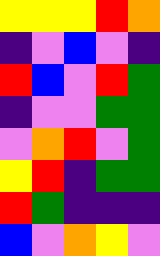[["yellow", "yellow", "yellow", "red", "orange"], ["indigo", "violet", "blue", "violet", "indigo"], ["red", "blue", "violet", "red", "green"], ["indigo", "violet", "violet", "green", "green"], ["violet", "orange", "red", "violet", "green"], ["yellow", "red", "indigo", "green", "green"], ["red", "green", "indigo", "indigo", "indigo"], ["blue", "violet", "orange", "yellow", "violet"]]